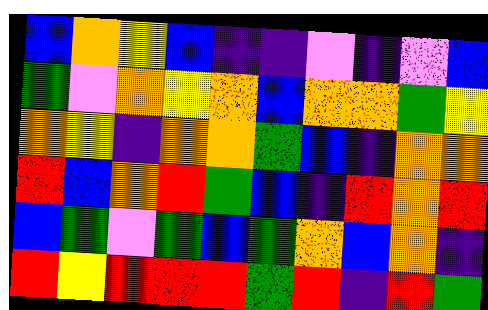[["blue", "orange", "yellow", "blue", "indigo", "indigo", "violet", "indigo", "violet", "blue"], ["green", "violet", "orange", "yellow", "orange", "blue", "orange", "orange", "green", "yellow"], ["orange", "yellow", "indigo", "orange", "orange", "green", "blue", "indigo", "orange", "orange"], ["red", "blue", "orange", "red", "green", "blue", "indigo", "red", "orange", "red"], ["blue", "green", "violet", "green", "blue", "green", "orange", "blue", "orange", "indigo"], ["red", "yellow", "red", "red", "red", "green", "red", "indigo", "red", "green"]]